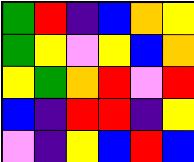[["green", "red", "indigo", "blue", "orange", "yellow"], ["green", "yellow", "violet", "yellow", "blue", "orange"], ["yellow", "green", "orange", "red", "violet", "red"], ["blue", "indigo", "red", "red", "indigo", "yellow"], ["violet", "indigo", "yellow", "blue", "red", "blue"]]